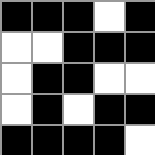[["black", "black", "black", "white", "black"], ["white", "white", "black", "black", "black"], ["white", "black", "black", "white", "white"], ["white", "black", "white", "black", "black"], ["black", "black", "black", "black", "white"]]